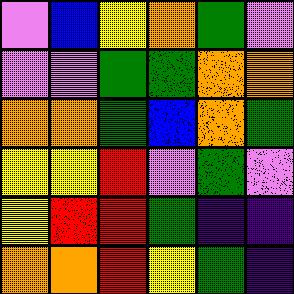[["violet", "blue", "yellow", "orange", "green", "violet"], ["violet", "violet", "green", "green", "orange", "orange"], ["orange", "orange", "green", "blue", "orange", "green"], ["yellow", "yellow", "red", "violet", "green", "violet"], ["yellow", "red", "red", "green", "indigo", "indigo"], ["orange", "orange", "red", "yellow", "green", "indigo"]]